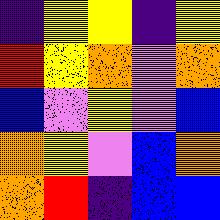[["indigo", "yellow", "yellow", "indigo", "yellow"], ["red", "yellow", "orange", "violet", "orange"], ["blue", "violet", "yellow", "violet", "blue"], ["orange", "yellow", "violet", "blue", "orange"], ["orange", "red", "indigo", "blue", "blue"]]